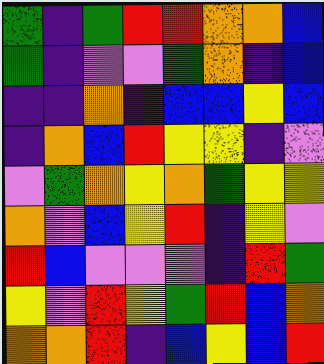[["green", "indigo", "green", "red", "red", "orange", "orange", "blue"], ["green", "indigo", "violet", "violet", "green", "orange", "indigo", "blue"], ["indigo", "indigo", "orange", "indigo", "blue", "blue", "yellow", "blue"], ["indigo", "orange", "blue", "red", "yellow", "yellow", "indigo", "violet"], ["violet", "green", "orange", "yellow", "orange", "green", "yellow", "yellow"], ["orange", "violet", "blue", "yellow", "red", "indigo", "yellow", "violet"], ["red", "blue", "violet", "violet", "violet", "indigo", "red", "green"], ["yellow", "violet", "red", "yellow", "green", "red", "blue", "orange"], ["orange", "orange", "red", "indigo", "blue", "yellow", "blue", "red"]]